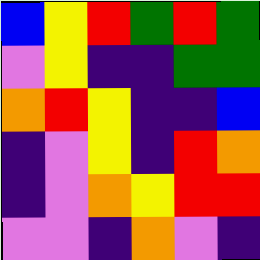[["blue", "yellow", "red", "green", "red", "green"], ["violet", "yellow", "indigo", "indigo", "green", "green"], ["orange", "red", "yellow", "indigo", "indigo", "blue"], ["indigo", "violet", "yellow", "indigo", "red", "orange"], ["indigo", "violet", "orange", "yellow", "red", "red"], ["violet", "violet", "indigo", "orange", "violet", "indigo"]]